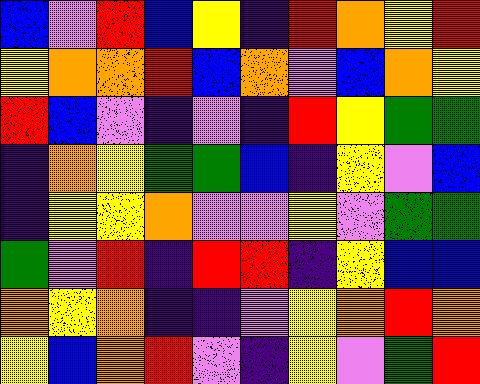[["blue", "violet", "red", "blue", "yellow", "indigo", "red", "orange", "yellow", "red"], ["yellow", "orange", "orange", "red", "blue", "orange", "violet", "blue", "orange", "yellow"], ["red", "blue", "violet", "indigo", "violet", "indigo", "red", "yellow", "green", "green"], ["indigo", "orange", "yellow", "green", "green", "blue", "indigo", "yellow", "violet", "blue"], ["indigo", "yellow", "yellow", "orange", "violet", "violet", "yellow", "violet", "green", "green"], ["green", "violet", "red", "indigo", "red", "red", "indigo", "yellow", "blue", "blue"], ["orange", "yellow", "orange", "indigo", "indigo", "violet", "yellow", "orange", "red", "orange"], ["yellow", "blue", "orange", "red", "violet", "indigo", "yellow", "violet", "green", "red"]]